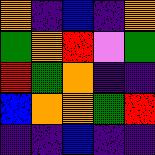[["orange", "indigo", "blue", "indigo", "orange"], ["green", "orange", "red", "violet", "green"], ["red", "green", "orange", "indigo", "indigo"], ["blue", "orange", "orange", "green", "red"], ["indigo", "indigo", "blue", "indigo", "indigo"]]